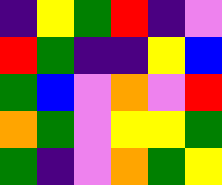[["indigo", "yellow", "green", "red", "indigo", "violet"], ["red", "green", "indigo", "indigo", "yellow", "blue"], ["green", "blue", "violet", "orange", "violet", "red"], ["orange", "green", "violet", "yellow", "yellow", "green"], ["green", "indigo", "violet", "orange", "green", "yellow"]]